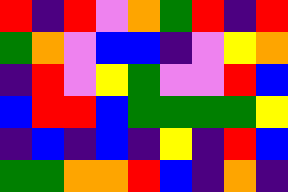[["red", "indigo", "red", "violet", "orange", "green", "red", "indigo", "red"], ["green", "orange", "violet", "blue", "blue", "indigo", "violet", "yellow", "orange"], ["indigo", "red", "violet", "yellow", "green", "violet", "violet", "red", "blue"], ["blue", "red", "red", "blue", "green", "green", "green", "green", "yellow"], ["indigo", "blue", "indigo", "blue", "indigo", "yellow", "indigo", "red", "blue"], ["green", "green", "orange", "orange", "red", "blue", "indigo", "orange", "indigo"]]